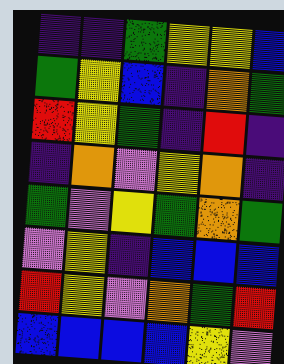[["indigo", "indigo", "green", "yellow", "yellow", "blue"], ["green", "yellow", "blue", "indigo", "orange", "green"], ["red", "yellow", "green", "indigo", "red", "indigo"], ["indigo", "orange", "violet", "yellow", "orange", "indigo"], ["green", "violet", "yellow", "green", "orange", "green"], ["violet", "yellow", "indigo", "blue", "blue", "blue"], ["red", "yellow", "violet", "orange", "green", "red"], ["blue", "blue", "blue", "blue", "yellow", "violet"]]